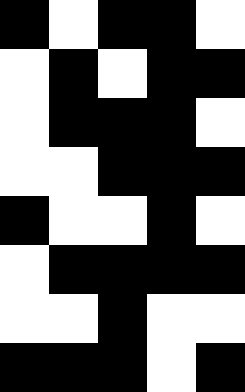[["black", "white", "black", "black", "white"], ["white", "black", "white", "black", "black"], ["white", "black", "black", "black", "white"], ["white", "white", "black", "black", "black"], ["black", "white", "white", "black", "white"], ["white", "black", "black", "black", "black"], ["white", "white", "black", "white", "white"], ["black", "black", "black", "white", "black"]]